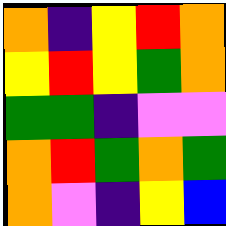[["orange", "indigo", "yellow", "red", "orange"], ["yellow", "red", "yellow", "green", "orange"], ["green", "green", "indigo", "violet", "violet"], ["orange", "red", "green", "orange", "green"], ["orange", "violet", "indigo", "yellow", "blue"]]